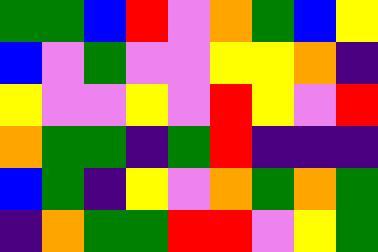[["green", "green", "blue", "red", "violet", "orange", "green", "blue", "yellow"], ["blue", "violet", "green", "violet", "violet", "yellow", "yellow", "orange", "indigo"], ["yellow", "violet", "violet", "yellow", "violet", "red", "yellow", "violet", "red"], ["orange", "green", "green", "indigo", "green", "red", "indigo", "indigo", "indigo"], ["blue", "green", "indigo", "yellow", "violet", "orange", "green", "orange", "green"], ["indigo", "orange", "green", "green", "red", "red", "violet", "yellow", "green"]]